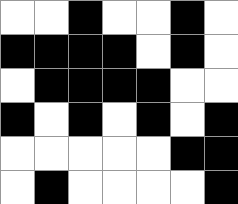[["white", "white", "black", "white", "white", "black", "white"], ["black", "black", "black", "black", "white", "black", "white"], ["white", "black", "black", "black", "black", "white", "white"], ["black", "white", "black", "white", "black", "white", "black"], ["white", "white", "white", "white", "white", "black", "black"], ["white", "black", "white", "white", "white", "white", "black"]]